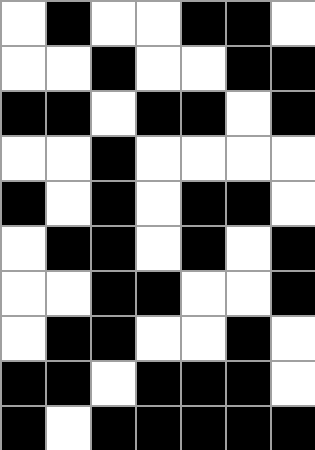[["white", "black", "white", "white", "black", "black", "white"], ["white", "white", "black", "white", "white", "black", "black"], ["black", "black", "white", "black", "black", "white", "black"], ["white", "white", "black", "white", "white", "white", "white"], ["black", "white", "black", "white", "black", "black", "white"], ["white", "black", "black", "white", "black", "white", "black"], ["white", "white", "black", "black", "white", "white", "black"], ["white", "black", "black", "white", "white", "black", "white"], ["black", "black", "white", "black", "black", "black", "white"], ["black", "white", "black", "black", "black", "black", "black"]]